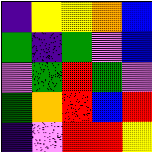[["indigo", "yellow", "yellow", "orange", "blue"], ["green", "indigo", "green", "violet", "blue"], ["violet", "green", "red", "green", "violet"], ["green", "orange", "red", "blue", "red"], ["indigo", "violet", "red", "red", "yellow"]]